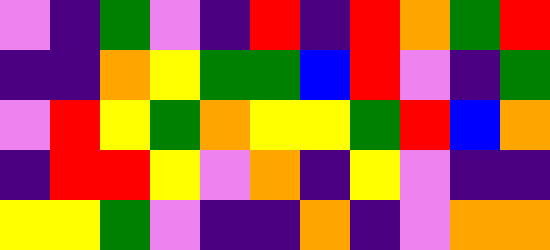[["violet", "indigo", "green", "violet", "indigo", "red", "indigo", "red", "orange", "green", "red"], ["indigo", "indigo", "orange", "yellow", "green", "green", "blue", "red", "violet", "indigo", "green"], ["violet", "red", "yellow", "green", "orange", "yellow", "yellow", "green", "red", "blue", "orange"], ["indigo", "red", "red", "yellow", "violet", "orange", "indigo", "yellow", "violet", "indigo", "indigo"], ["yellow", "yellow", "green", "violet", "indigo", "indigo", "orange", "indigo", "violet", "orange", "orange"]]